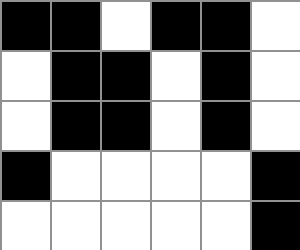[["black", "black", "white", "black", "black", "white"], ["white", "black", "black", "white", "black", "white"], ["white", "black", "black", "white", "black", "white"], ["black", "white", "white", "white", "white", "black"], ["white", "white", "white", "white", "white", "black"]]